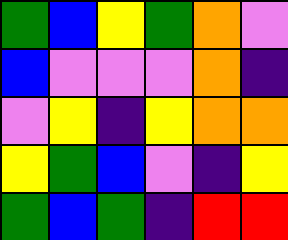[["green", "blue", "yellow", "green", "orange", "violet"], ["blue", "violet", "violet", "violet", "orange", "indigo"], ["violet", "yellow", "indigo", "yellow", "orange", "orange"], ["yellow", "green", "blue", "violet", "indigo", "yellow"], ["green", "blue", "green", "indigo", "red", "red"]]